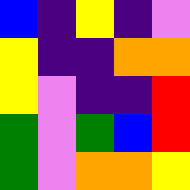[["blue", "indigo", "yellow", "indigo", "violet"], ["yellow", "indigo", "indigo", "orange", "orange"], ["yellow", "violet", "indigo", "indigo", "red"], ["green", "violet", "green", "blue", "red"], ["green", "violet", "orange", "orange", "yellow"]]